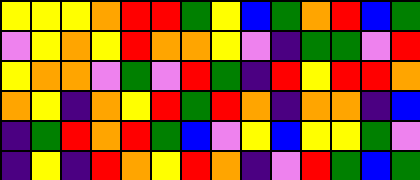[["yellow", "yellow", "yellow", "orange", "red", "red", "green", "yellow", "blue", "green", "orange", "red", "blue", "green"], ["violet", "yellow", "orange", "yellow", "red", "orange", "orange", "yellow", "violet", "indigo", "green", "green", "violet", "red"], ["yellow", "orange", "orange", "violet", "green", "violet", "red", "green", "indigo", "red", "yellow", "red", "red", "orange"], ["orange", "yellow", "indigo", "orange", "yellow", "red", "green", "red", "orange", "indigo", "orange", "orange", "indigo", "blue"], ["indigo", "green", "red", "orange", "red", "green", "blue", "violet", "yellow", "blue", "yellow", "yellow", "green", "violet"], ["indigo", "yellow", "indigo", "red", "orange", "yellow", "red", "orange", "indigo", "violet", "red", "green", "blue", "green"]]